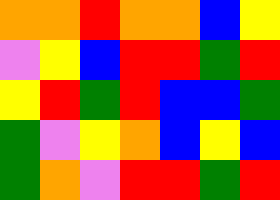[["orange", "orange", "red", "orange", "orange", "blue", "yellow"], ["violet", "yellow", "blue", "red", "red", "green", "red"], ["yellow", "red", "green", "red", "blue", "blue", "green"], ["green", "violet", "yellow", "orange", "blue", "yellow", "blue"], ["green", "orange", "violet", "red", "red", "green", "red"]]